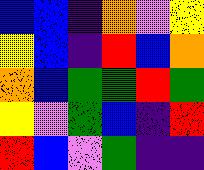[["blue", "blue", "indigo", "orange", "violet", "yellow"], ["yellow", "blue", "indigo", "red", "blue", "orange"], ["orange", "blue", "green", "green", "red", "green"], ["yellow", "violet", "green", "blue", "indigo", "red"], ["red", "blue", "violet", "green", "indigo", "indigo"]]